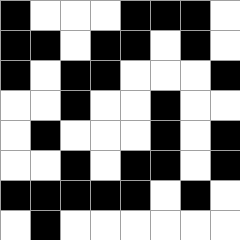[["black", "white", "white", "white", "black", "black", "black", "white"], ["black", "black", "white", "black", "black", "white", "black", "white"], ["black", "white", "black", "black", "white", "white", "white", "black"], ["white", "white", "black", "white", "white", "black", "white", "white"], ["white", "black", "white", "white", "white", "black", "white", "black"], ["white", "white", "black", "white", "black", "black", "white", "black"], ["black", "black", "black", "black", "black", "white", "black", "white"], ["white", "black", "white", "white", "white", "white", "white", "white"]]